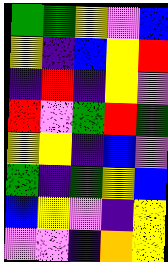[["green", "green", "yellow", "violet", "blue"], ["yellow", "indigo", "blue", "yellow", "red"], ["indigo", "red", "indigo", "yellow", "violet"], ["red", "violet", "green", "red", "green"], ["yellow", "yellow", "indigo", "blue", "violet"], ["green", "indigo", "green", "yellow", "blue"], ["blue", "yellow", "violet", "indigo", "yellow"], ["violet", "violet", "indigo", "orange", "yellow"]]